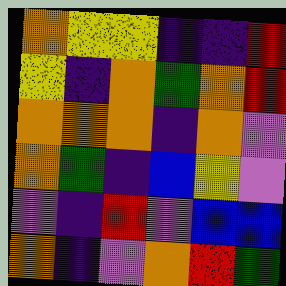[["orange", "yellow", "yellow", "indigo", "indigo", "red"], ["yellow", "indigo", "orange", "green", "orange", "red"], ["orange", "orange", "orange", "indigo", "orange", "violet"], ["orange", "green", "indigo", "blue", "yellow", "violet"], ["violet", "indigo", "red", "violet", "blue", "blue"], ["orange", "indigo", "violet", "orange", "red", "green"]]